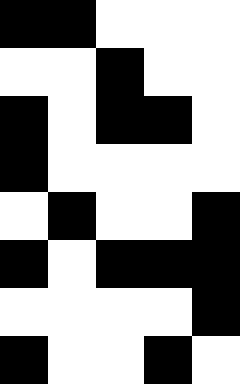[["black", "black", "white", "white", "white"], ["white", "white", "black", "white", "white"], ["black", "white", "black", "black", "white"], ["black", "white", "white", "white", "white"], ["white", "black", "white", "white", "black"], ["black", "white", "black", "black", "black"], ["white", "white", "white", "white", "black"], ["black", "white", "white", "black", "white"]]